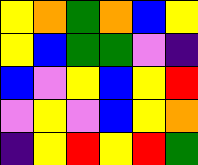[["yellow", "orange", "green", "orange", "blue", "yellow"], ["yellow", "blue", "green", "green", "violet", "indigo"], ["blue", "violet", "yellow", "blue", "yellow", "red"], ["violet", "yellow", "violet", "blue", "yellow", "orange"], ["indigo", "yellow", "red", "yellow", "red", "green"]]